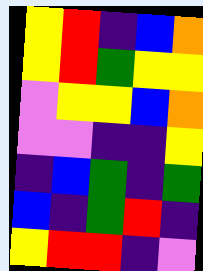[["yellow", "red", "indigo", "blue", "orange"], ["yellow", "red", "green", "yellow", "yellow"], ["violet", "yellow", "yellow", "blue", "orange"], ["violet", "violet", "indigo", "indigo", "yellow"], ["indigo", "blue", "green", "indigo", "green"], ["blue", "indigo", "green", "red", "indigo"], ["yellow", "red", "red", "indigo", "violet"]]